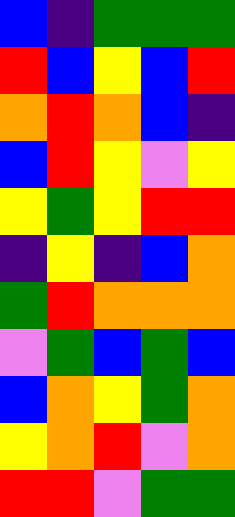[["blue", "indigo", "green", "green", "green"], ["red", "blue", "yellow", "blue", "red"], ["orange", "red", "orange", "blue", "indigo"], ["blue", "red", "yellow", "violet", "yellow"], ["yellow", "green", "yellow", "red", "red"], ["indigo", "yellow", "indigo", "blue", "orange"], ["green", "red", "orange", "orange", "orange"], ["violet", "green", "blue", "green", "blue"], ["blue", "orange", "yellow", "green", "orange"], ["yellow", "orange", "red", "violet", "orange"], ["red", "red", "violet", "green", "green"]]